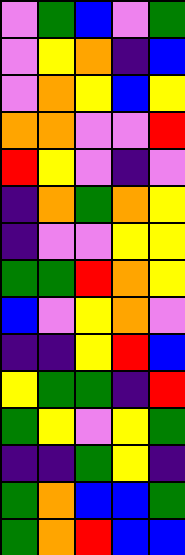[["violet", "green", "blue", "violet", "green"], ["violet", "yellow", "orange", "indigo", "blue"], ["violet", "orange", "yellow", "blue", "yellow"], ["orange", "orange", "violet", "violet", "red"], ["red", "yellow", "violet", "indigo", "violet"], ["indigo", "orange", "green", "orange", "yellow"], ["indigo", "violet", "violet", "yellow", "yellow"], ["green", "green", "red", "orange", "yellow"], ["blue", "violet", "yellow", "orange", "violet"], ["indigo", "indigo", "yellow", "red", "blue"], ["yellow", "green", "green", "indigo", "red"], ["green", "yellow", "violet", "yellow", "green"], ["indigo", "indigo", "green", "yellow", "indigo"], ["green", "orange", "blue", "blue", "green"], ["green", "orange", "red", "blue", "blue"]]